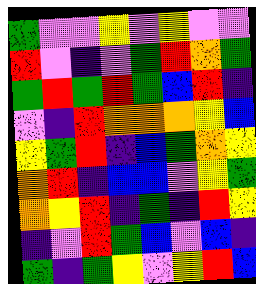[["green", "violet", "violet", "yellow", "violet", "yellow", "violet", "violet"], ["red", "violet", "indigo", "violet", "green", "red", "orange", "green"], ["green", "red", "green", "red", "green", "blue", "red", "indigo"], ["violet", "indigo", "red", "orange", "orange", "orange", "yellow", "blue"], ["yellow", "green", "red", "indigo", "blue", "green", "orange", "yellow"], ["orange", "red", "indigo", "blue", "blue", "violet", "yellow", "green"], ["orange", "yellow", "red", "indigo", "green", "indigo", "red", "yellow"], ["indigo", "violet", "red", "green", "blue", "violet", "blue", "indigo"], ["green", "indigo", "green", "yellow", "violet", "yellow", "red", "blue"]]